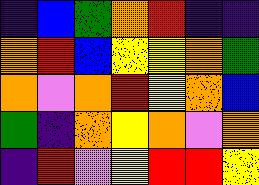[["indigo", "blue", "green", "orange", "red", "indigo", "indigo"], ["orange", "red", "blue", "yellow", "yellow", "orange", "green"], ["orange", "violet", "orange", "red", "yellow", "orange", "blue"], ["green", "indigo", "orange", "yellow", "orange", "violet", "orange"], ["indigo", "red", "violet", "yellow", "red", "red", "yellow"]]